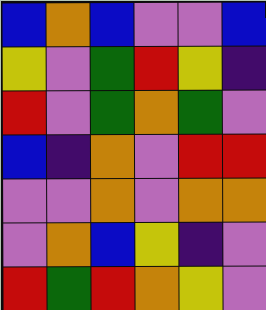[["blue", "orange", "blue", "violet", "violet", "blue"], ["yellow", "violet", "green", "red", "yellow", "indigo"], ["red", "violet", "green", "orange", "green", "violet"], ["blue", "indigo", "orange", "violet", "red", "red"], ["violet", "violet", "orange", "violet", "orange", "orange"], ["violet", "orange", "blue", "yellow", "indigo", "violet"], ["red", "green", "red", "orange", "yellow", "violet"]]